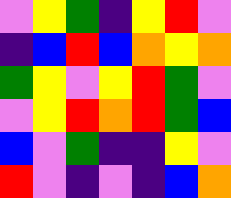[["violet", "yellow", "green", "indigo", "yellow", "red", "violet"], ["indigo", "blue", "red", "blue", "orange", "yellow", "orange"], ["green", "yellow", "violet", "yellow", "red", "green", "violet"], ["violet", "yellow", "red", "orange", "red", "green", "blue"], ["blue", "violet", "green", "indigo", "indigo", "yellow", "violet"], ["red", "violet", "indigo", "violet", "indigo", "blue", "orange"]]